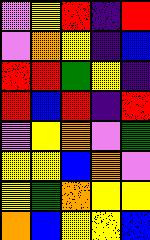[["violet", "yellow", "red", "indigo", "red"], ["violet", "orange", "yellow", "indigo", "blue"], ["red", "red", "green", "yellow", "indigo"], ["red", "blue", "red", "indigo", "red"], ["violet", "yellow", "orange", "violet", "green"], ["yellow", "yellow", "blue", "orange", "violet"], ["yellow", "green", "orange", "yellow", "yellow"], ["orange", "blue", "yellow", "yellow", "blue"]]